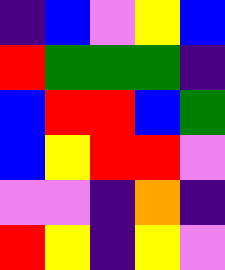[["indigo", "blue", "violet", "yellow", "blue"], ["red", "green", "green", "green", "indigo"], ["blue", "red", "red", "blue", "green"], ["blue", "yellow", "red", "red", "violet"], ["violet", "violet", "indigo", "orange", "indigo"], ["red", "yellow", "indigo", "yellow", "violet"]]